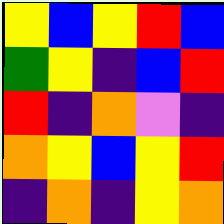[["yellow", "blue", "yellow", "red", "blue"], ["green", "yellow", "indigo", "blue", "red"], ["red", "indigo", "orange", "violet", "indigo"], ["orange", "yellow", "blue", "yellow", "red"], ["indigo", "orange", "indigo", "yellow", "orange"]]